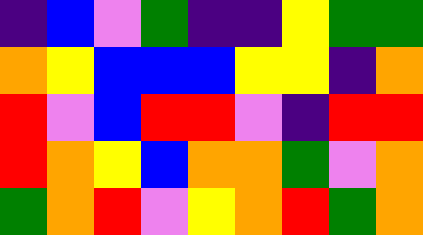[["indigo", "blue", "violet", "green", "indigo", "indigo", "yellow", "green", "green"], ["orange", "yellow", "blue", "blue", "blue", "yellow", "yellow", "indigo", "orange"], ["red", "violet", "blue", "red", "red", "violet", "indigo", "red", "red"], ["red", "orange", "yellow", "blue", "orange", "orange", "green", "violet", "orange"], ["green", "orange", "red", "violet", "yellow", "orange", "red", "green", "orange"]]